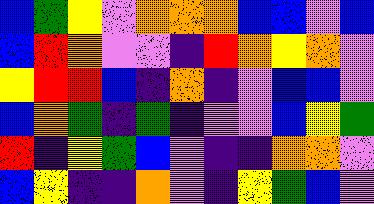[["blue", "green", "yellow", "violet", "orange", "orange", "orange", "blue", "blue", "violet", "blue"], ["blue", "red", "orange", "violet", "violet", "indigo", "red", "orange", "yellow", "orange", "violet"], ["yellow", "red", "red", "blue", "indigo", "orange", "indigo", "violet", "blue", "blue", "violet"], ["blue", "orange", "green", "indigo", "green", "indigo", "violet", "violet", "blue", "yellow", "green"], ["red", "indigo", "yellow", "green", "blue", "violet", "indigo", "indigo", "orange", "orange", "violet"], ["blue", "yellow", "indigo", "indigo", "orange", "violet", "indigo", "yellow", "green", "blue", "violet"]]